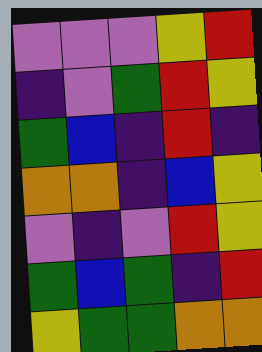[["violet", "violet", "violet", "yellow", "red"], ["indigo", "violet", "green", "red", "yellow"], ["green", "blue", "indigo", "red", "indigo"], ["orange", "orange", "indigo", "blue", "yellow"], ["violet", "indigo", "violet", "red", "yellow"], ["green", "blue", "green", "indigo", "red"], ["yellow", "green", "green", "orange", "orange"]]